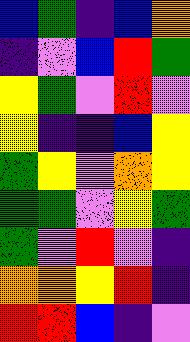[["blue", "green", "indigo", "blue", "orange"], ["indigo", "violet", "blue", "red", "green"], ["yellow", "green", "violet", "red", "violet"], ["yellow", "indigo", "indigo", "blue", "yellow"], ["green", "yellow", "violet", "orange", "yellow"], ["green", "green", "violet", "yellow", "green"], ["green", "violet", "red", "violet", "indigo"], ["orange", "orange", "yellow", "red", "indigo"], ["red", "red", "blue", "indigo", "violet"]]